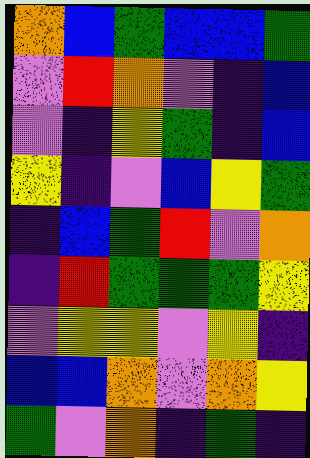[["orange", "blue", "green", "blue", "blue", "green"], ["violet", "red", "orange", "violet", "indigo", "blue"], ["violet", "indigo", "yellow", "green", "indigo", "blue"], ["yellow", "indigo", "violet", "blue", "yellow", "green"], ["indigo", "blue", "green", "red", "violet", "orange"], ["indigo", "red", "green", "green", "green", "yellow"], ["violet", "yellow", "yellow", "violet", "yellow", "indigo"], ["blue", "blue", "orange", "violet", "orange", "yellow"], ["green", "violet", "orange", "indigo", "green", "indigo"]]